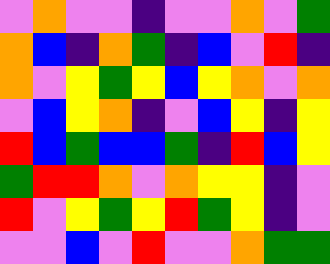[["violet", "orange", "violet", "violet", "indigo", "violet", "violet", "orange", "violet", "green"], ["orange", "blue", "indigo", "orange", "green", "indigo", "blue", "violet", "red", "indigo"], ["orange", "violet", "yellow", "green", "yellow", "blue", "yellow", "orange", "violet", "orange"], ["violet", "blue", "yellow", "orange", "indigo", "violet", "blue", "yellow", "indigo", "yellow"], ["red", "blue", "green", "blue", "blue", "green", "indigo", "red", "blue", "yellow"], ["green", "red", "red", "orange", "violet", "orange", "yellow", "yellow", "indigo", "violet"], ["red", "violet", "yellow", "green", "yellow", "red", "green", "yellow", "indigo", "violet"], ["violet", "violet", "blue", "violet", "red", "violet", "violet", "orange", "green", "green"]]